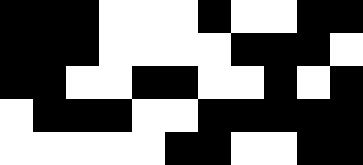[["black", "black", "black", "white", "white", "white", "black", "white", "white", "black", "black"], ["black", "black", "black", "white", "white", "white", "white", "black", "black", "black", "white"], ["black", "black", "white", "white", "black", "black", "white", "white", "black", "white", "black"], ["white", "black", "black", "black", "white", "white", "black", "black", "black", "black", "black"], ["white", "white", "white", "white", "white", "black", "black", "white", "white", "black", "black"]]